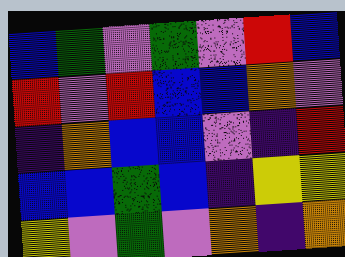[["blue", "green", "violet", "green", "violet", "red", "blue"], ["red", "violet", "red", "blue", "blue", "orange", "violet"], ["indigo", "orange", "blue", "blue", "violet", "indigo", "red"], ["blue", "blue", "green", "blue", "indigo", "yellow", "yellow"], ["yellow", "violet", "green", "violet", "orange", "indigo", "orange"]]